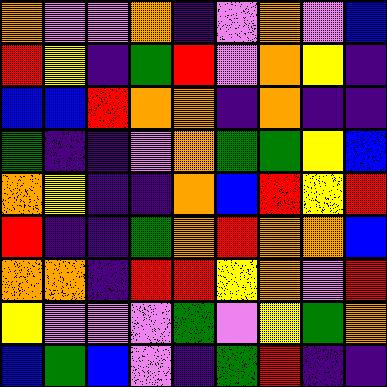[["orange", "violet", "violet", "orange", "indigo", "violet", "orange", "violet", "blue"], ["red", "yellow", "indigo", "green", "red", "violet", "orange", "yellow", "indigo"], ["blue", "blue", "red", "orange", "orange", "indigo", "orange", "indigo", "indigo"], ["green", "indigo", "indigo", "violet", "orange", "green", "green", "yellow", "blue"], ["orange", "yellow", "indigo", "indigo", "orange", "blue", "red", "yellow", "red"], ["red", "indigo", "indigo", "green", "orange", "red", "orange", "orange", "blue"], ["orange", "orange", "indigo", "red", "red", "yellow", "orange", "violet", "red"], ["yellow", "violet", "violet", "violet", "green", "violet", "yellow", "green", "orange"], ["blue", "green", "blue", "violet", "indigo", "green", "red", "indigo", "indigo"]]